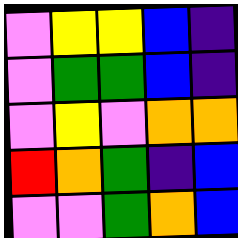[["violet", "yellow", "yellow", "blue", "indigo"], ["violet", "green", "green", "blue", "indigo"], ["violet", "yellow", "violet", "orange", "orange"], ["red", "orange", "green", "indigo", "blue"], ["violet", "violet", "green", "orange", "blue"]]